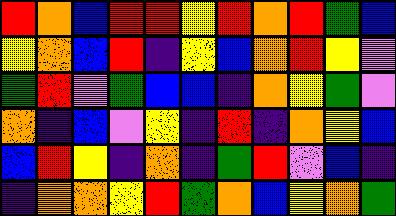[["red", "orange", "blue", "red", "red", "yellow", "red", "orange", "red", "green", "blue"], ["yellow", "orange", "blue", "red", "indigo", "yellow", "blue", "orange", "red", "yellow", "violet"], ["green", "red", "violet", "green", "blue", "blue", "indigo", "orange", "yellow", "green", "violet"], ["orange", "indigo", "blue", "violet", "yellow", "indigo", "red", "indigo", "orange", "yellow", "blue"], ["blue", "red", "yellow", "indigo", "orange", "indigo", "green", "red", "violet", "blue", "indigo"], ["indigo", "orange", "orange", "yellow", "red", "green", "orange", "blue", "yellow", "orange", "green"]]